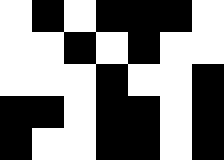[["white", "black", "white", "black", "black", "black", "white"], ["white", "white", "black", "white", "black", "white", "white"], ["white", "white", "white", "black", "white", "white", "black"], ["black", "black", "white", "black", "black", "white", "black"], ["black", "white", "white", "black", "black", "white", "black"]]